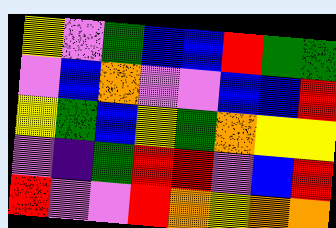[["yellow", "violet", "green", "blue", "blue", "red", "green", "green"], ["violet", "blue", "orange", "violet", "violet", "blue", "blue", "red"], ["yellow", "green", "blue", "yellow", "green", "orange", "yellow", "yellow"], ["violet", "indigo", "green", "red", "red", "violet", "blue", "red"], ["red", "violet", "violet", "red", "orange", "yellow", "orange", "orange"]]